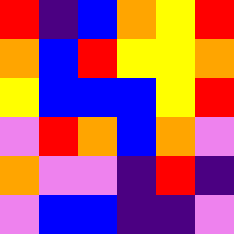[["red", "indigo", "blue", "orange", "yellow", "red"], ["orange", "blue", "red", "yellow", "yellow", "orange"], ["yellow", "blue", "blue", "blue", "yellow", "red"], ["violet", "red", "orange", "blue", "orange", "violet"], ["orange", "violet", "violet", "indigo", "red", "indigo"], ["violet", "blue", "blue", "indigo", "indigo", "violet"]]